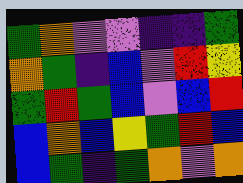[["green", "orange", "violet", "violet", "indigo", "indigo", "green"], ["orange", "green", "indigo", "blue", "violet", "red", "yellow"], ["green", "red", "green", "blue", "violet", "blue", "red"], ["blue", "orange", "blue", "yellow", "green", "red", "blue"], ["blue", "green", "indigo", "green", "orange", "violet", "orange"]]